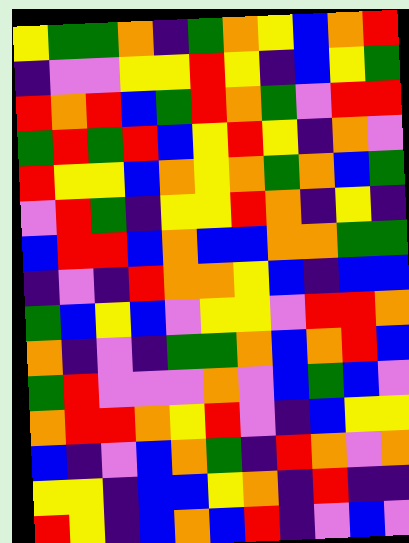[["yellow", "green", "green", "orange", "indigo", "green", "orange", "yellow", "blue", "orange", "red"], ["indigo", "violet", "violet", "yellow", "yellow", "red", "yellow", "indigo", "blue", "yellow", "green"], ["red", "orange", "red", "blue", "green", "red", "orange", "green", "violet", "red", "red"], ["green", "red", "green", "red", "blue", "yellow", "red", "yellow", "indigo", "orange", "violet"], ["red", "yellow", "yellow", "blue", "orange", "yellow", "orange", "green", "orange", "blue", "green"], ["violet", "red", "green", "indigo", "yellow", "yellow", "red", "orange", "indigo", "yellow", "indigo"], ["blue", "red", "red", "blue", "orange", "blue", "blue", "orange", "orange", "green", "green"], ["indigo", "violet", "indigo", "red", "orange", "orange", "yellow", "blue", "indigo", "blue", "blue"], ["green", "blue", "yellow", "blue", "violet", "yellow", "yellow", "violet", "red", "red", "orange"], ["orange", "indigo", "violet", "indigo", "green", "green", "orange", "blue", "orange", "red", "blue"], ["green", "red", "violet", "violet", "violet", "orange", "violet", "blue", "green", "blue", "violet"], ["orange", "red", "red", "orange", "yellow", "red", "violet", "indigo", "blue", "yellow", "yellow"], ["blue", "indigo", "violet", "blue", "orange", "green", "indigo", "red", "orange", "violet", "orange"], ["yellow", "yellow", "indigo", "blue", "blue", "yellow", "orange", "indigo", "red", "indigo", "indigo"], ["red", "yellow", "indigo", "blue", "orange", "blue", "red", "indigo", "violet", "blue", "violet"]]